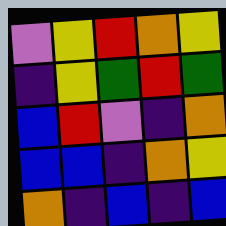[["violet", "yellow", "red", "orange", "yellow"], ["indigo", "yellow", "green", "red", "green"], ["blue", "red", "violet", "indigo", "orange"], ["blue", "blue", "indigo", "orange", "yellow"], ["orange", "indigo", "blue", "indigo", "blue"]]